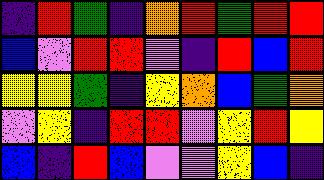[["indigo", "red", "green", "indigo", "orange", "red", "green", "red", "red"], ["blue", "violet", "red", "red", "violet", "indigo", "red", "blue", "red"], ["yellow", "yellow", "green", "indigo", "yellow", "orange", "blue", "green", "orange"], ["violet", "yellow", "indigo", "red", "red", "violet", "yellow", "red", "yellow"], ["blue", "indigo", "red", "blue", "violet", "violet", "yellow", "blue", "indigo"]]